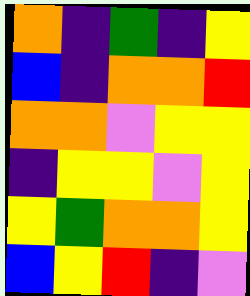[["orange", "indigo", "green", "indigo", "yellow"], ["blue", "indigo", "orange", "orange", "red"], ["orange", "orange", "violet", "yellow", "yellow"], ["indigo", "yellow", "yellow", "violet", "yellow"], ["yellow", "green", "orange", "orange", "yellow"], ["blue", "yellow", "red", "indigo", "violet"]]